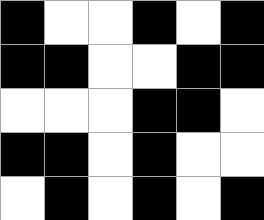[["black", "white", "white", "black", "white", "black"], ["black", "black", "white", "white", "black", "black"], ["white", "white", "white", "black", "black", "white"], ["black", "black", "white", "black", "white", "white"], ["white", "black", "white", "black", "white", "black"]]